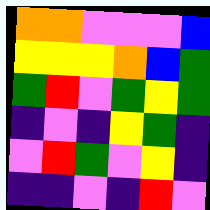[["orange", "orange", "violet", "violet", "violet", "blue"], ["yellow", "yellow", "yellow", "orange", "blue", "green"], ["green", "red", "violet", "green", "yellow", "green"], ["indigo", "violet", "indigo", "yellow", "green", "indigo"], ["violet", "red", "green", "violet", "yellow", "indigo"], ["indigo", "indigo", "violet", "indigo", "red", "violet"]]